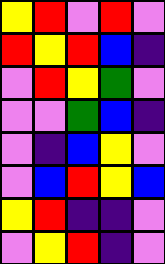[["yellow", "red", "violet", "red", "violet"], ["red", "yellow", "red", "blue", "indigo"], ["violet", "red", "yellow", "green", "violet"], ["violet", "violet", "green", "blue", "indigo"], ["violet", "indigo", "blue", "yellow", "violet"], ["violet", "blue", "red", "yellow", "blue"], ["yellow", "red", "indigo", "indigo", "violet"], ["violet", "yellow", "red", "indigo", "violet"]]